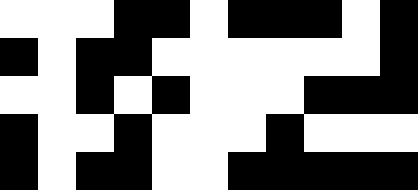[["white", "white", "white", "black", "black", "white", "black", "black", "black", "white", "black"], ["black", "white", "black", "black", "white", "white", "white", "white", "white", "white", "black"], ["white", "white", "black", "white", "black", "white", "white", "white", "black", "black", "black"], ["black", "white", "white", "black", "white", "white", "white", "black", "white", "white", "white"], ["black", "white", "black", "black", "white", "white", "black", "black", "black", "black", "black"]]